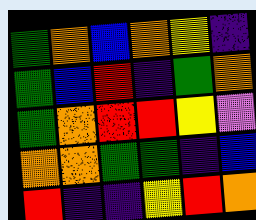[["green", "orange", "blue", "orange", "yellow", "indigo"], ["green", "blue", "red", "indigo", "green", "orange"], ["green", "orange", "red", "red", "yellow", "violet"], ["orange", "orange", "green", "green", "indigo", "blue"], ["red", "indigo", "indigo", "yellow", "red", "orange"]]